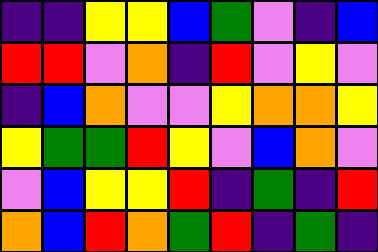[["indigo", "indigo", "yellow", "yellow", "blue", "green", "violet", "indigo", "blue"], ["red", "red", "violet", "orange", "indigo", "red", "violet", "yellow", "violet"], ["indigo", "blue", "orange", "violet", "violet", "yellow", "orange", "orange", "yellow"], ["yellow", "green", "green", "red", "yellow", "violet", "blue", "orange", "violet"], ["violet", "blue", "yellow", "yellow", "red", "indigo", "green", "indigo", "red"], ["orange", "blue", "red", "orange", "green", "red", "indigo", "green", "indigo"]]